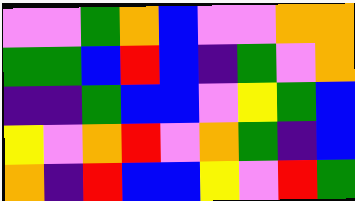[["violet", "violet", "green", "orange", "blue", "violet", "violet", "orange", "orange"], ["green", "green", "blue", "red", "blue", "indigo", "green", "violet", "orange"], ["indigo", "indigo", "green", "blue", "blue", "violet", "yellow", "green", "blue"], ["yellow", "violet", "orange", "red", "violet", "orange", "green", "indigo", "blue"], ["orange", "indigo", "red", "blue", "blue", "yellow", "violet", "red", "green"]]